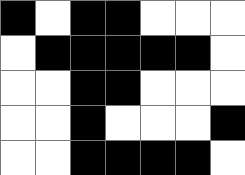[["black", "white", "black", "black", "white", "white", "white"], ["white", "black", "black", "black", "black", "black", "white"], ["white", "white", "black", "black", "white", "white", "white"], ["white", "white", "black", "white", "white", "white", "black"], ["white", "white", "black", "black", "black", "black", "white"]]